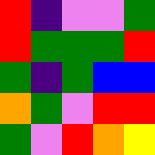[["red", "indigo", "violet", "violet", "green"], ["red", "green", "green", "green", "red"], ["green", "indigo", "green", "blue", "blue"], ["orange", "green", "violet", "red", "red"], ["green", "violet", "red", "orange", "yellow"]]